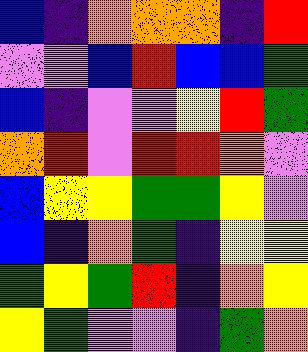[["blue", "indigo", "orange", "orange", "orange", "indigo", "red"], ["violet", "violet", "blue", "red", "blue", "blue", "green"], ["blue", "indigo", "violet", "violet", "yellow", "red", "green"], ["orange", "red", "violet", "red", "red", "orange", "violet"], ["blue", "yellow", "yellow", "green", "green", "yellow", "violet"], ["blue", "indigo", "orange", "green", "indigo", "yellow", "yellow"], ["green", "yellow", "green", "red", "indigo", "orange", "yellow"], ["yellow", "green", "violet", "violet", "indigo", "green", "orange"]]